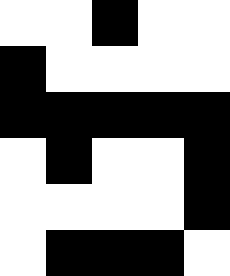[["white", "white", "black", "white", "white"], ["black", "white", "white", "white", "white"], ["black", "black", "black", "black", "black"], ["white", "black", "white", "white", "black"], ["white", "white", "white", "white", "black"], ["white", "black", "black", "black", "white"]]